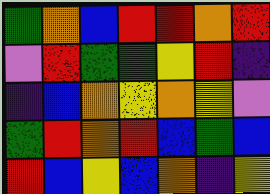[["green", "orange", "blue", "red", "red", "orange", "red"], ["violet", "red", "green", "green", "yellow", "red", "indigo"], ["indigo", "blue", "orange", "yellow", "orange", "yellow", "violet"], ["green", "red", "orange", "red", "blue", "green", "blue"], ["red", "blue", "yellow", "blue", "orange", "indigo", "yellow"]]